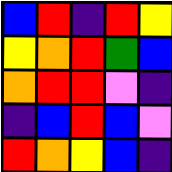[["blue", "red", "indigo", "red", "yellow"], ["yellow", "orange", "red", "green", "blue"], ["orange", "red", "red", "violet", "indigo"], ["indigo", "blue", "red", "blue", "violet"], ["red", "orange", "yellow", "blue", "indigo"]]